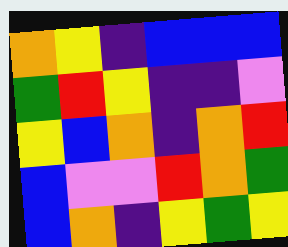[["orange", "yellow", "indigo", "blue", "blue", "blue"], ["green", "red", "yellow", "indigo", "indigo", "violet"], ["yellow", "blue", "orange", "indigo", "orange", "red"], ["blue", "violet", "violet", "red", "orange", "green"], ["blue", "orange", "indigo", "yellow", "green", "yellow"]]